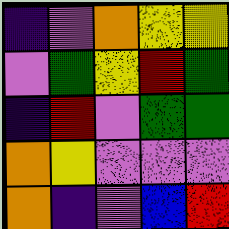[["indigo", "violet", "orange", "yellow", "yellow"], ["violet", "green", "yellow", "red", "green"], ["indigo", "red", "violet", "green", "green"], ["orange", "yellow", "violet", "violet", "violet"], ["orange", "indigo", "violet", "blue", "red"]]